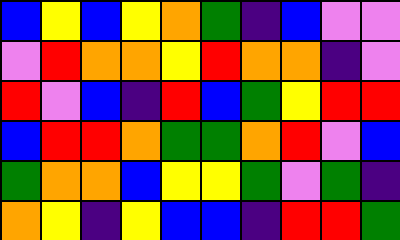[["blue", "yellow", "blue", "yellow", "orange", "green", "indigo", "blue", "violet", "violet"], ["violet", "red", "orange", "orange", "yellow", "red", "orange", "orange", "indigo", "violet"], ["red", "violet", "blue", "indigo", "red", "blue", "green", "yellow", "red", "red"], ["blue", "red", "red", "orange", "green", "green", "orange", "red", "violet", "blue"], ["green", "orange", "orange", "blue", "yellow", "yellow", "green", "violet", "green", "indigo"], ["orange", "yellow", "indigo", "yellow", "blue", "blue", "indigo", "red", "red", "green"]]